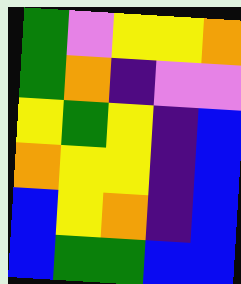[["green", "violet", "yellow", "yellow", "orange"], ["green", "orange", "indigo", "violet", "violet"], ["yellow", "green", "yellow", "indigo", "blue"], ["orange", "yellow", "yellow", "indigo", "blue"], ["blue", "yellow", "orange", "indigo", "blue"], ["blue", "green", "green", "blue", "blue"]]